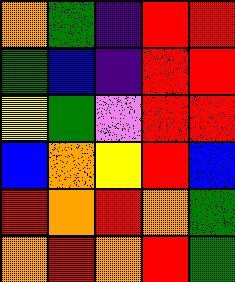[["orange", "green", "indigo", "red", "red"], ["green", "blue", "indigo", "red", "red"], ["yellow", "green", "violet", "red", "red"], ["blue", "orange", "yellow", "red", "blue"], ["red", "orange", "red", "orange", "green"], ["orange", "red", "orange", "red", "green"]]